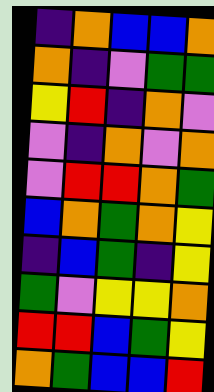[["indigo", "orange", "blue", "blue", "orange"], ["orange", "indigo", "violet", "green", "green"], ["yellow", "red", "indigo", "orange", "violet"], ["violet", "indigo", "orange", "violet", "orange"], ["violet", "red", "red", "orange", "green"], ["blue", "orange", "green", "orange", "yellow"], ["indigo", "blue", "green", "indigo", "yellow"], ["green", "violet", "yellow", "yellow", "orange"], ["red", "red", "blue", "green", "yellow"], ["orange", "green", "blue", "blue", "red"]]